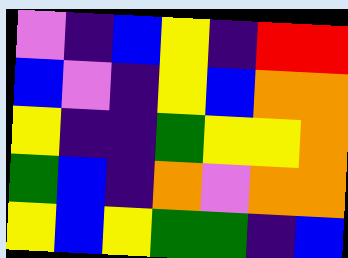[["violet", "indigo", "blue", "yellow", "indigo", "red", "red"], ["blue", "violet", "indigo", "yellow", "blue", "orange", "orange"], ["yellow", "indigo", "indigo", "green", "yellow", "yellow", "orange"], ["green", "blue", "indigo", "orange", "violet", "orange", "orange"], ["yellow", "blue", "yellow", "green", "green", "indigo", "blue"]]